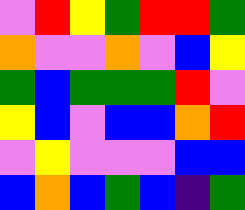[["violet", "red", "yellow", "green", "red", "red", "green"], ["orange", "violet", "violet", "orange", "violet", "blue", "yellow"], ["green", "blue", "green", "green", "green", "red", "violet"], ["yellow", "blue", "violet", "blue", "blue", "orange", "red"], ["violet", "yellow", "violet", "violet", "violet", "blue", "blue"], ["blue", "orange", "blue", "green", "blue", "indigo", "green"]]